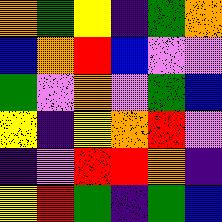[["orange", "green", "yellow", "indigo", "green", "orange"], ["blue", "orange", "red", "blue", "violet", "violet"], ["green", "violet", "orange", "violet", "green", "blue"], ["yellow", "indigo", "yellow", "orange", "red", "violet"], ["indigo", "violet", "red", "red", "orange", "indigo"], ["yellow", "red", "green", "indigo", "green", "blue"]]